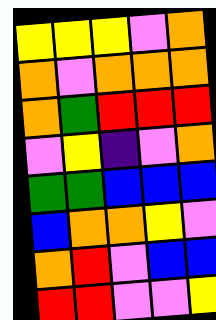[["yellow", "yellow", "yellow", "violet", "orange"], ["orange", "violet", "orange", "orange", "orange"], ["orange", "green", "red", "red", "red"], ["violet", "yellow", "indigo", "violet", "orange"], ["green", "green", "blue", "blue", "blue"], ["blue", "orange", "orange", "yellow", "violet"], ["orange", "red", "violet", "blue", "blue"], ["red", "red", "violet", "violet", "yellow"]]